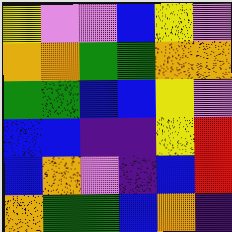[["yellow", "violet", "violet", "blue", "yellow", "violet"], ["orange", "orange", "green", "green", "orange", "orange"], ["green", "green", "blue", "blue", "yellow", "violet"], ["blue", "blue", "indigo", "indigo", "yellow", "red"], ["blue", "orange", "violet", "indigo", "blue", "red"], ["orange", "green", "green", "blue", "orange", "indigo"]]